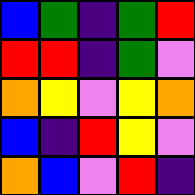[["blue", "green", "indigo", "green", "red"], ["red", "red", "indigo", "green", "violet"], ["orange", "yellow", "violet", "yellow", "orange"], ["blue", "indigo", "red", "yellow", "violet"], ["orange", "blue", "violet", "red", "indigo"]]